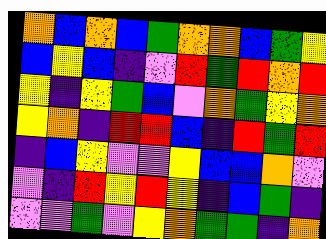[["orange", "blue", "orange", "blue", "green", "orange", "orange", "blue", "green", "yellow"], ["blue", "yellow", "blue", "indigo", "violet", "red", "green", "red", "orange", "red"], ["yellow", "indigo", "yellow", "green", "blue", "violet", "orange", "green", "yellow", "orange"], ["yellow", "orange", "indigo", "red", "red", "blue", "indigo", "red", "green", "red"], ["indigo", "blue", "yellow", "violet", "violet", "yellow", "blue", "blue", "orange", "violet"], ["violet", "indigo", "red", "yellow", "red", "yellow", "indigo", "blue", "green", "indigo"], ["violet", "violet", "green", "violet", "yellow", "orange", "green", "green", "indigo", "orange"]]